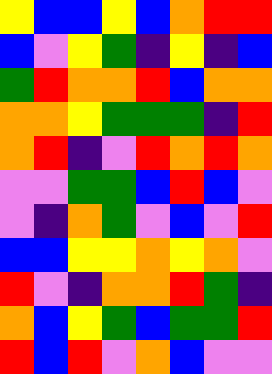[["yellow", "blue", "blue", "yellow", "blue", "orange", "red", "red"], ["blue", "violet", "yellow", "green", "indigo", "yellow", "indigo", "blue"], ["green", "red", "orange", "orange", "red", "blue", "orange", "orange"], ["orange", "orange", "yellow", "green", "green", "green", "indigo", "red"], ["orange", "red", "indigo", "violet", "red", "orange", "red", "orange"], ["violet", "violet", "green", "green", "blue", "red", "blue", "violet"], ["violet", "indigo", "orange", "green", "violet", "blue", "violet", "red"], ["blue", "blue", "yellow", "yellow", "orange", "yellow", "orange", "violet"], ["red", "violet", "indigo", "orange", "orange", "red", "green", "indigo"], ["orange", "blue", "yellow", "green", "blue", "green", "green", "red"], ["red", "blue", "red", "violet", "orange", "blue", "violet", "violet"]]